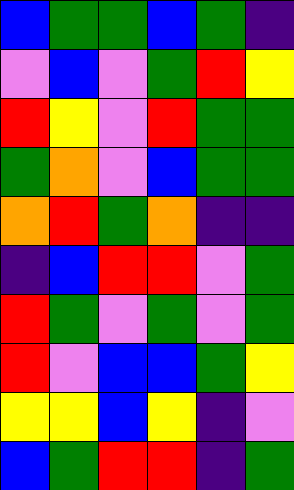[["blue", "green", "green", "blue", "green", "indigo"], ["violet", "blue", "violet", "green", "red", "yellow"], ["red", "yellow", "violet", "red", "green", "green"], ["green", "orange", "violet", "blue", "green", "green"], ["orange", "red", "green", "orange", "indigo", "indigo"], ["indigo", "blue", "red", "red", "violet", "green"], ["red", "green", "violet", "green", "violet", "green"], ["red", "violet", "blue", "blue", "green", "yellow"], ["yellow", "yellow", "blue", "yellow", "indigo", "violet"], ["blue", "green", "red", "red", "indigo", "green"]]